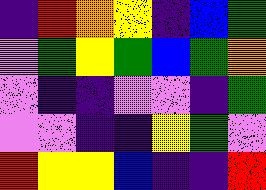[["indigo", "red", "orange", "yellow", "indigo", "blue", "green"], ["violet", "green", "yellow", "green", "blue", "green", "orange"], ["violet", "indigo", "indigo", "violet", "violet", "indigo", "green"], ["violet", "violet", "indigo", "indigo", "yellow", "green", "violet"], ["red", "yellow", "yellow", "blue", "indigo", "indigo", "red"]]